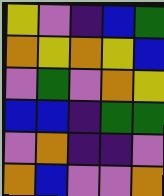[["yellow", "violet", "indigo", "blue", "green"], ["orange", "yellow", "orange", "yellow", "blue"], ["violet", "green", "violet", "orange", "yellow"], ["blue", "blue", "indigo", "green", "green"], ["violet", "orange", "indigo", "indigo", "violet"], ["orange", "blue", "violet", "violet", "orange"]]